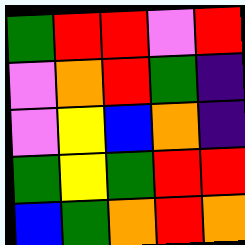[["green", "red", "red", "violet", "red"], ["violet", "orange", "red", "green", "indigo"], ["violet", "yellow", "blue", "orange", "indigo"], ["green", "yellow", "green", "red", "red"], ["blue", "green", "orange", "red", "orange"]]